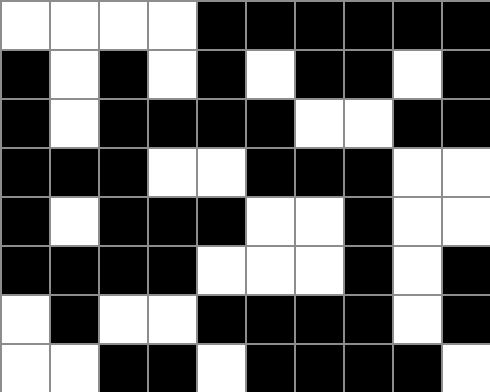[["white", "white", "white", "white", "black", "black", "black", "black", "black", "black"], ["black", "white", "black", "white", "black", "white", "black", "black", "white", "black"], ["black", "white", "black", "black", "black", "black", "white", "white", "black", "black"], ["black", "black", "black", "white", "white", "black", "black", "black", "white", "white"], ["black", "white", "black", "black", "black", "white", "white", "black", "white", "white"], ["black", "black", "black", "black", "white", "white", "white", "black", "white", "black"], ["white", "black", "white", "white", "black", "black", "black", "black", "white", "black"], ["white", "white", "black", "black", "white", "black", "black", "black", "black", "white"]]